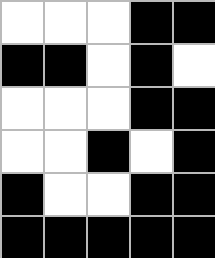[["white", "white", "white", "black", "black"], ["black", "black", "white", "black", "white"], ["white", "white", "white", "black", "black"], ["white", "white", "black", "white", "black"], ["black", "white", "white", "black", "black"], ["black", "black", "black", "black", "black"]]